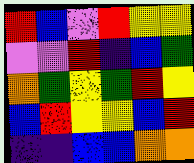[["red", "blue", "violet", "red", "yellow", "yellow"], ["violet", "violet", "red", "indigo", "blue", "green"], ["orange", "green", "yellow", "green", "red", "yellow"], ["blue", "red", "yellow", "yellow", "blue", "red"], ["indigo", "indigo", "blue", "blue", "orange", "orange"]]